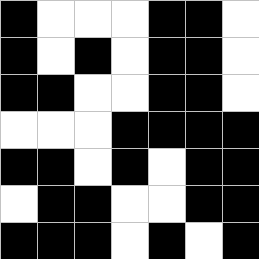[["black", "white", "white", "white", "black", "black", "white"], ["black", "white", "black", "white", "black", "black", "white"], ["black", "black", "white", "white", "black", "black", "white"], ["white", "white", "white", "black", "black", "black", "black"], ["black", "black", "white", "black", "white", "black", "black"], ["white", "black", "black", "white", "white", "black", "black"], ["black", "black", "black", "white", "black", "white", "black"]]